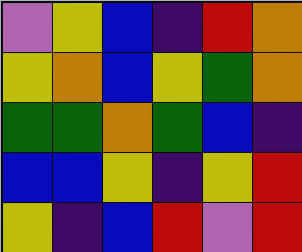[["violet", "yellow", "blue", "indigo", "red", "orange"], ["yellow", "orange", "blue", "yellow", "green", "orange"], ["green", "green", "orange", "green", "blue", "indigo"], ["blue", "blue", "yellow", "indigo", "yellow", "red"], ["yellow", "indigo", "blue", "red", "violet", "red"]]